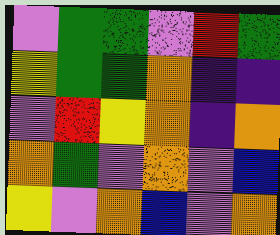[["violet", "green", "green", "violet", "red", "green"], ["yellow", "green", "green", "orange", "indigo", "indigo"], ["violet", "red", "yellow", "orange", "indigo", "orange"], ["orange", "green", "violet", "orange", "violet", "blue"], ["yellow", "violet", "orange", "blue", "violet", "orange"]]